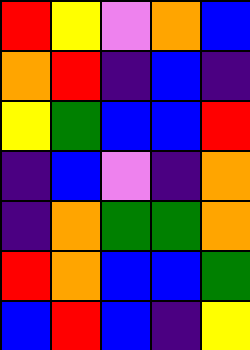[["red", "yellow", "violet", "orange", "blue"], ["orange", "red", "indigo", "blue", "indigo"], ["yellow", "green", "blue", "blue", "red"], ["indigo", "blue", "violet", "indigo", "orange"], ["indigo", "orange", "green", "green", "orange"], ["red", "orange", "blue", "blue", "green"], ["blue", "red", "blue", "indigo", "yellow"]]